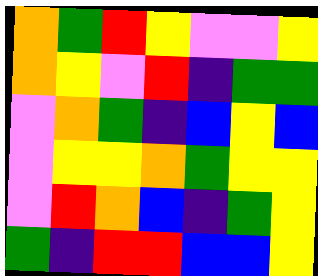[["orange", "green", "red", "yellow", "violet", "violet", "yellow"], ["orange", "yellow", "violet", "red", "indigo", "green", "green"], ["violet", "orange", "green", "indigo", "blue", "yellow", "blue"], ["violet", "yellow", "yellow", "orange", "green", "yellow", "yellow"], ["violet", "red", "orange", "blue", "indigo", "green", "yellow"], ["green", "indigo", "red", "red", "blue", "blue", "yellow"]]